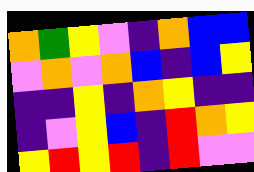[["orange", "green", "yellow", "violet", "indigo", "orange", "blue", "blue"], ["violet", "orange", "violet", "orange", "blue", "indigo", "blue", "yellow"], ["indigo", "indigo", "yellow", "indigo", "orange", "yellow", "indigo", "indigo"], ["indigo", "violet", "yellow", "blue", "indigo", "red", "orange", "yellow"], ["yellow", "red", "yellow", "red", "indigo", "red", "violet", "violet"]]